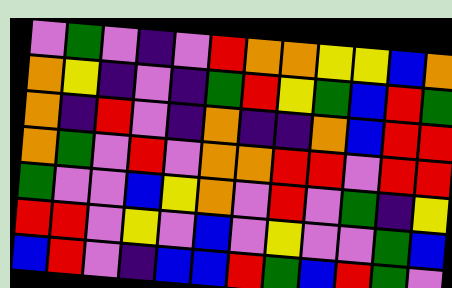[["violet", "green", "violet", "indigo", "violet", "red", "orange", "orange", "yellow", "yellow", "blue", "orange"], ["orange", "yellow", "indigo", "violet", "indigo", "green", "red", "yellow", "green", "blue", "red", "green"], ["orange", "indigo", "red", "violet", "indigo", "orange", "indigo", "indigo", "orange", "blue", "red", "red"], ["orange", "green", "violet", "red", "violet", "orange", "orange", "red", "red", "violet", "red", "red"], ["green", "violet", "violet", "blue", "yellow", "orange", "violet", "red", "violet", "green", "indigo", "yellow"], ["red", "red", "violet", "yellow", "violet", "blue", "violet", "yellow", "violet", "violet", "green", "blue"], ["blue", "red", "violet", "indigo", "blue", "blue", "red", "green", "blue", "red", "green", "violet"]]